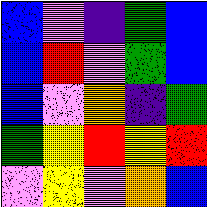[["blue", "violet", "indigo", "green", "blue"], ["blue", "red", "violet", "green", "blue"], ["blue", "violet", "orange", "indigo", "green"], ["green", "yellow", "red", "yellow", "red"], ["violet", "yellow", "violet", "orange", "blue"]]